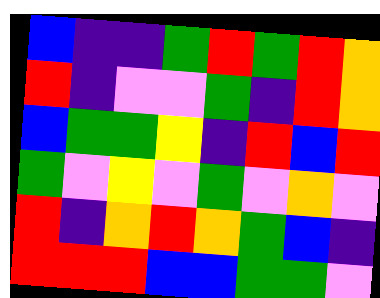[["blue", "indigo", "indigo", "green", "red", "green", "red", "orange"], ["red", "indigo", "violet", "violet", "green", "indigo", "red", "orange"], ["blue", "green", "green", "yellow", "indigo", "red", "blue", "red"], ["green", "violet", "yellow", "violet", "green", "violet", "orange", "violet"], ["red", "indigo", "orange", "red", "orange", "green", "blue", "indigo"], ["red", "red", "red", "blue", "blue", "green", "green", "violet"]]